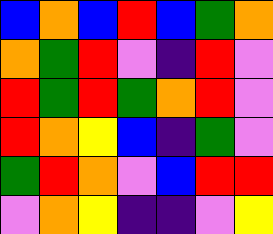[["blue", "orange", "blue", "red", "blue", "green", "orange"], ["orange", "green", "red", "violet", "indigo", "red", "violet"], ["red", "green", "red", "green", "orange", "red", "violet"], ["red", "orange", "yellow", "blue", "indigo", "green", "violet"], ["green", "red", "orange", "violet", "blue", "red", "red"], ["violet", "orange", "yellow", "indigo", "indigo", "violet", "yellow"]]